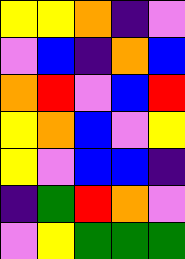[["yellow", "yellow", "orange", "indigo", "violet"], ["violet", "blue", "indigo", "orange", "blue"], ["orange", "red", "violet", "blue", "red"], ["yellow", "orange", "blue", "violet", "yellow"], ["yellow", "violet", "blue", "blue", "indigo"], ["indigo", "green", "red", "orange", "violet"], ["violet", "yellow", "green", "green", "green"]]